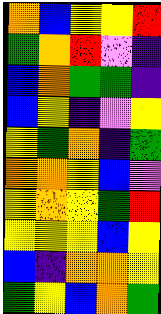[["orange", "blue", "yellow", "yellow", "red"], ["green", "orange", "red", "violet", "indigo"], ["blue", "orange", "green", "green", "indigo"], ["blue", "yellow", "indigo", "violet", "yellow"], ["yellow", "green", "orange", "indigo", "green"], ["orange", "orange", "yellow", "blue", "violet"], ["yellow", "orange", "yellow", "green", "red"], ["yellow", "yellow", "yellow", "blue", "yellow"], ["blue", "indigo", "orange", "orange", "yellow"], ["green", "yellow", "blue", "orange", "green"]]